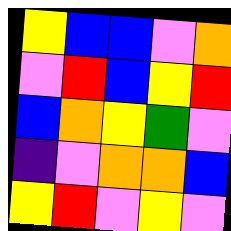[["yellow", "blue", "blue", "violet", "orange"], ["violet", "red", "blue", "yellow", "red"], ["blue", "orange", "yellow", "green", "violet"], ["indigo", "violet", "orange", "orange", "blue"], ["yellow", "red", "violet", "yellow", "violet"]]